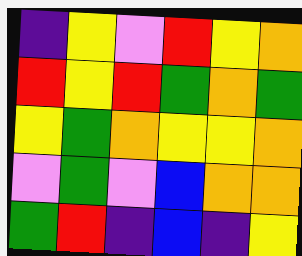[["indigo", "yellow", "violet", "red", "yellow", "orange"], ["red", "yellow", "red", "green", "orange", "green"], ["yellow", "green", "orange", "yellow", "yellow", "orange"], ["violet", "green", "violet", "blue", "orange", "orange"], ["green", "red", "indigo", "blue", "indigo", "yellow"]]